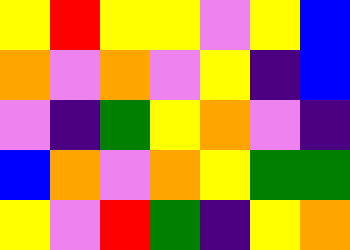[["yellow", "red", "yellow", "yellow", "violet", "yellow", "blue"], ["orange", "violet", "orange", "violet", "yellow", "indigo", "blue"], ["violet", "indigo", "green", "yellow", "orange", "violet", "indigo"], ["blue", "orange", "violet", "orange", "yellow", "green", "green"], ["yellow", "violet", "red", "green", "indigo", "yellow", "orange"]]